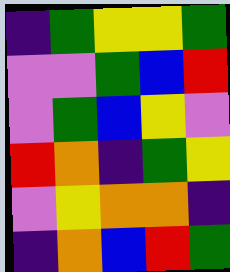[["indigo", "green", "yellow", "yellow", "green"], ["violet", "violet", "green", "blue", "red"], ["violet", "green", "blue", "yellow", "violet"], ["red", "orange", "indigo", "green", "yellow"], ["violet", "yellow", "orange", "orange", "indigo"], ["indigo", "orange", "blue", "red", "green"]]